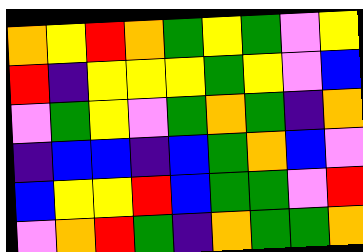[["orange", "yellow", "red", "orange", "green", "yellow", "green", "violet", "yellow"], ["red", "indigo", "yellow", "yellow", "yellow", "green", "yellow", "violet", "blue"], ["violet", "green", "yellow", "violet", "green", "orange", "green", "indigo", "orange"], ["indigo", "blue", "blue", "indigo", "blue", "green", "orange", "blue", "violet"], ["blue", "yellow", "yellow", "red", "blue", "green", "green", "violet", "red"], ["violet", "orange", "red", "green", "indigo", "orange", "green", "green", "orange"]]